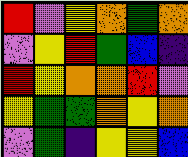[["red", "violet", "yellow", "orange", "green", "orange"], ["violet", "yellow", "red", "green", "blue", "indigo"], ["red", "yellow", "orange", "orange", "red", "violet"], ["yellow", "green", "green", "orange", "yellow", "orange"], ["violet", "green", "indigo", "yellow", "yellow", "blue"]]